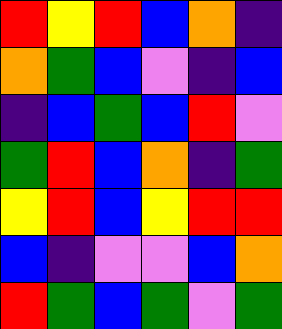[["red", "yellow", "red", "blue", "orange", "indigo"], ["orange", "green", "blue", "violet", "indigo", "blue"], ["indigo", "blue", "green", "blue", "red", "violet"], ["green", "red", "blue", "orange", "indigo", "green"], ["yellow", "red", "blue", "yellow", "red", "red"], ["blue", "indigo", "violet", "violet", "blue", "orange"], ["red", "green", "blue", "green", "violet", "green"]]